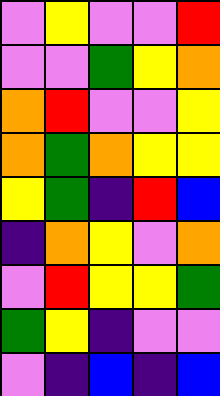[["violet", "yellow", "violet", "violet", "red"], ["violet", "violet", "green", "yellow", "orange"], ["orange", "red", "violet", "violet", "yellow"], ["orange", "green", "orange", "yellow", "yellow"], ["yellow", "green", "indigo", "red", "blue"], ["indigo", "orange", "yellow", "violet", "orange"], ["violet", "red", "yellow", "yellow", "green"], ["green", "yellow", "indigo", "violet", "violet"], ["violet", "indigo", "blue", "indigo", "blue"]]